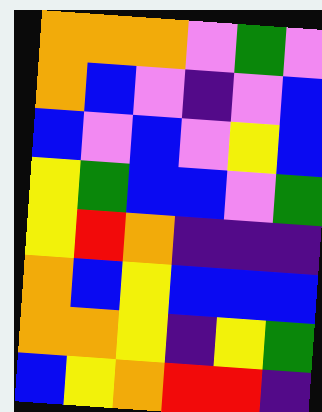[["orange", "orange", "orange", "violet", "green", "violet"], ["orange", "blue", "violet", "indigo", "violet", "blue"], ["blue", "violet", "blue", "violet", "yellow", "blue"], ["yellow", "green", "blue", "blue", "violet", "green"], ["yellow", "red", "orange", "indigo", "indigo", "indigo"], ["orange", "blue", "yellow", "blue", "blue", "blue"], ["orange", "orange", "yellow", "indigo", "yellow", "green"], ["blue", "yellow", "orange", "red", "red", "indigo"]]